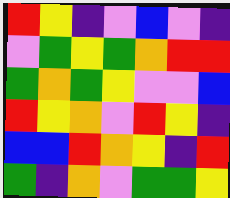[["red", "yellow", "indigo", "violet", "blue", "violet", "indigo"], ["violet", "green", "yellow", "green", "orange", "red", "red"], ["green", "orange", "green", "yellow", "violet", "violet", "blue"], ["red", "yellow", "orange", "violet", "red", "yellow", "indigo"], ["blue", "blue", "red", "orange", "yellow", "indigo", "red"], ["green", "indigo", "orange", "violet", "green", "green", "yellow"]]